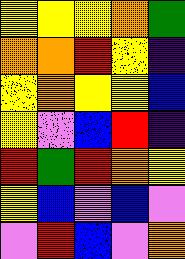[["yellow", "yellow", "yellow", "orange", "green"], ["orange", "orange", "red", "yellow", "indigo"], ["yellow", "orange", "yellow", "yellow", "blue"], ["yellow", "violet", "blue", "red", "indigo"], ["red", "green", "red", "orange", "yellow"], ["yellow", "blue", "violet", "blue", "violet"], ["violet", "red", "blue", "violet", "orange"]]